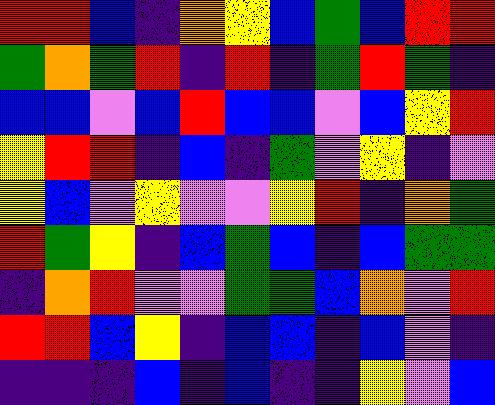[["red", "red", "blue", "indigo", "orange", "yellow", "blue", "green", "blue", "red", "red"], ["green", "orange", "green", "red", "indigo", "red", "indigo", "green", "red", "green", "indigo"], ["blue", "blue", "violet", "blue", "red", "blue", "blue", "violet", "blue", "yellow", "red"], ["yellow", "red", "red", "indigo", "blue", "indigo", "green", "violet", "yellow", "indigo", "violet"], ["yellow", "blue", "violet", "yellow", "violet", "violet", "yellow", "red", "indigo", "orange", "green"], ["red", "green", "yellow", "indigo", "blue", "green", "blue", "indigo", "blue", "green", "green"], ["indigo", "orange", "red", "violet", "violet", "green", "green", "blue", "orange", "violet", "red"], ["red", "red", "blue", "yellow", "indigo", "blue", "blue", "indigo", "blue", "violet", "indigo"], ["indigo", "indigo", "indigo", "blue", "indigo", "blue", "indigo", "indigo", "yellow", "violet", "blue"]]